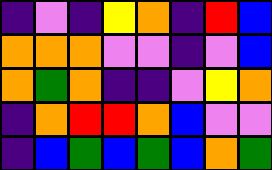[["indigo", "violet", "indigo", "yellow", "orange", "indigo", "red", "blue"], ["orange", "orange", "orange", "violet", "violet", "indigo", "violet", "blue"], ["orange", "green", "orange", "indigo", "indigo", "violet", "yellow", "orange"], ["indigo", "orange", "red", "red", "orange", "blue", "violet", "violet"], ["indigo", "blue", "green", "blue", "green", "blue", "orange", "green"]]